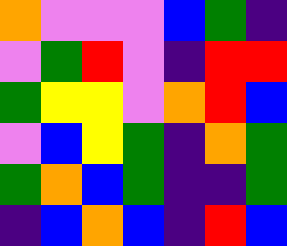[["orange", "violet", "violet", "violet", "blue", "green", "indigo"], ["violet", "green", "red", "violet", "indigo", "red", "red"], ["green", "yellow", "yellow", "violet", "orange", "red", "blue"], ["violet", "blue", "yellow", "green", "indigo", "orange", "green"], ["green", "orange", "blue", "green", "indigo", "indigo", "green"], ["indigo", "blue", "orange", "blue", "indigo", "red", "blue"]]